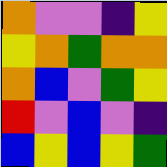[["orange", "violet", "violet", "indigo", "yellow"], ["yellow", "orange", "green", "orange", "orange"], ["orange", "blue", "violet", "green", "yellow"], ["red", "violet", "blue", "violet", "indigo"], ["blue", "yellow", "blue", "yellow", "green"]]